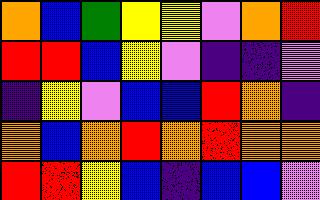[["orange", "blue", "green", "yellow", "yellow", "violet", "orange", "red"], ["red", "red", "blue", "yellow", "violet", "indigo", "indigo", "violet"], ["indigo", "yellow", "violet", "blue", "blue", "red", "orange", "indigo"], ["orange", "blue", "orange", "red", "orange", "red", "orange", "orange"], ["red", "red", "yellow", "blue", "indigo", "blue", "blue", "violet"]]